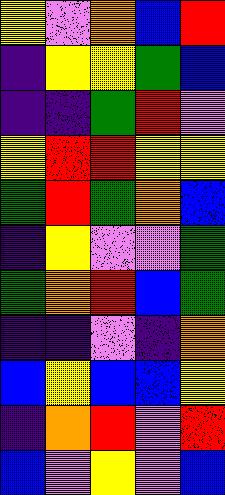[["yellow", "violet", "orange", "blue", "red"], ["indigo", "yellow", "yellow", "green", "blue"], ["indigo", "indigo", "green", "red", "violet"], ["yellow", "red", "red", "yellow", "yellow"], ["green", "red", "green", "orange", "blue"], ["indigo", "yellow", "violet", "violet", "green"], ["green", "orange", "red", "blue", "green"], ["indigo", "indigo", "violet", "indigo", "orange"], ["blue", "yellow", "blue", "blue", "yellow"], ["indigo", "orange", "red", "violet", "red"], ["blue", "violet", "yellow", "violet", "blue"]]